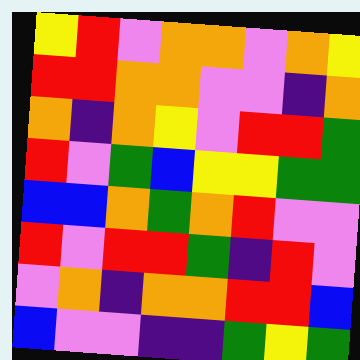[["yellow", "red", "violet", "orange", "orange", "violet", "orange", "yellow"], ["red", "red", "orange", "orange", "violet", "violet", "indigo", "orange"], ["orange", "indigo", "orange", "yellow", "violet", "red", "red", "green"], ["red", "violet", "green", "blue", "yellow", "yellow", "green", "green"], ["blue", "blue", "orange", "green", "orange", "red", "violet", "violet"], ["red", "violet", "red", "red", "green", "indigo", "red", "violet"], ["violet", "orange", "indigo", "orange", "orange", "red", "red", "blue"], ["blue", "violet", "violet", "indigo", "indigo", "green", "yellow", "green"]]